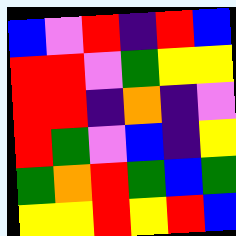[["blue", "violet", "red", "indigo", "red", "blue"], ["red", "red", "violet", "green", "yellow", "yellow"], ["red", "red", "indigo", "orange", "indigo", "violet"], ["red", "green", "violet", "blue", "indigo", "yellow"], ["green", "orange", "red", "green", "blue", "green"], ["yellow", "yellow", "red", "yellow", "red", "blue"]]